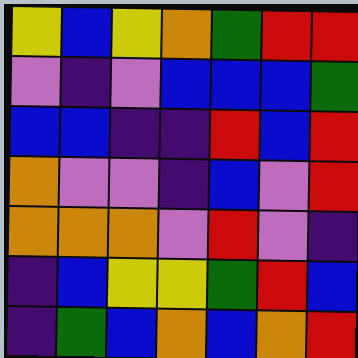[["yellow", "blue", "yellow", "orange", "green", "red", "red"], ["violet", "indigo", "violet", "blue", "blue", "blue", "green"], ["blue", "blue", "indigo", "indigo", "red", "blue", "red"], ["orange", "violet", "violet", "indigo", "blue", "violet", "red"], ["orange", "orange", "orange", "violet", "red", "violet", "indigo"], ["indigo", "blue", "yellow", "yellow", "green", "red", "blue"], ["indigo", "green", "blue", "orange", "blue", "orange", "red"]]